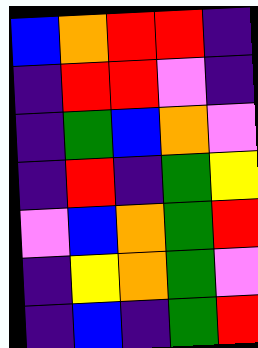[["blue", "orange", "red", "red", "indigo"], ["indigo", "red", "red", "violet", "indigo"], ["indigo", "green", "blue", "orange", "violet"], ["indigo", "red", "indigo", "green", "yellow"], ["violet", "blue", "orange", "green", "red"], ["indigo", "yellow", "orange", "green", "violet"], ["indigo", "blue", "indigo", "green", "red"]]